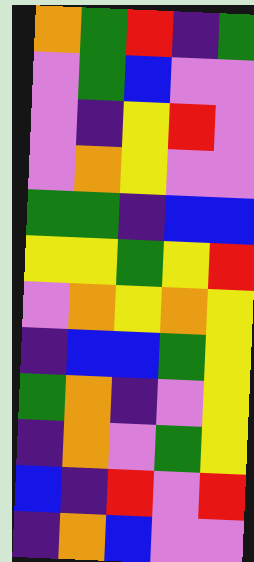[["orange", "green", "red", "indigo", "green"], ["violet", "green", "blue", "violet", "violet"], ["violet", "indigo", "yellow", "red", "violet"], ["violet", "orange", "yellow", "violet", "violet"], ["green", "green", "indigo", "blue", "blue"], ["yellow", "yellow", "green", "yellow", "red"], ["violet", "orange", "yellow", "orange", "yellow"], ["indigo", "blue", "blue", "green", "yellow"], ["green", "orange", "indigo", "violet", "yellow"], ["indigo", "orange", "violet", "green", "yellow"], ["blue", "indigo", "red", "violet", "red"], ["indigo", "orange", "blue", "violet", "violet"]]